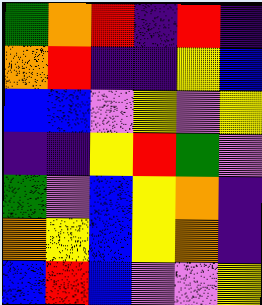[["green", "orange", "red", "indigo", "red", "indigo"], ["orange", "red", "indigo", "indigo", "yellow", "blue"], ["blue", "blue", "violet", "yellow", "violet", "yellow"], ["indigo", "indigo", "yellow", "red", "green", "violet"], ["green", "violet", "blue", "yellow", "orange", "indigo"], ["orange", "yellow", "blue", "yellow", "orange", "indigo"], ["blue", "red", "blue", "violet", "violet", "yellow"]]